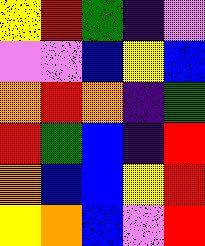[["yellow", "red", "green", "indigo", "violet"], ["violet", "violet", "blue", "yellow", "blue"], ["orange", "red", "orange", "indigo", "green"], ["red", "green", "blue", "indigo", "red"], ["orange", "blue", "blue", "yellow", "red"], ["yellow", "orange", "blue", "violet", "red"]]